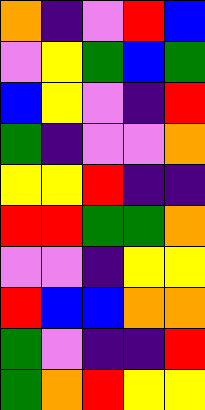[["orange", "indigo", "violet", "red", "blue"], ["violet", "yellow", "green", "blue", "green"], ["blue", "yellow", "violet", "indigo", "red"], ["green", "indigo", "violet", "violet", "orange"], ["yellow", "yellow", "red", "indigo", "indigo"], ["red", "red", "green", "green", "orange"], ["violet", "violet", "indigo", "yellow", "yellow"], ["red", "blue", "blue", "orange", "orange"], ["green", "violet", "indigo", "indigo", "red"], ["green", "orange", "red", "yellow", "yellow"]]